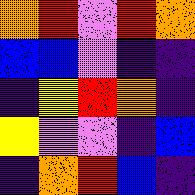[["orange", "red", "violet", "red", "orange"], ["blue", "blue", "violet", "indigo", "indigo"], ["indigo", "yellow", "red", "orange", "indigo"], ["yellow", "violet", "violet", "indigo", "blue"], ["indigo", "orange", "red", "blue", "indigo"]]